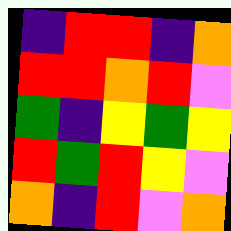[["indigo", "red", "red", "indigo", "orange"], ["red", "red", "orange", "red", "violet"], ["green", "indigo", "yellow", "green", "yellow"], ["red", "green", "red", "yellow", "violet"], ["orange", "indigo", "red", "violet", "orange"]]